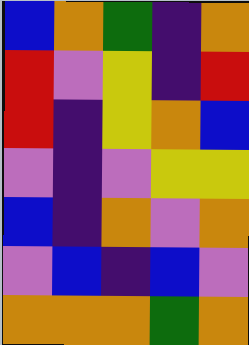[["blue", "orange", "green", "indigo", "orange"], ["red", "violet", "yellow", "indigo", "red"], ["red", "indigo", "yellow", "orange", "blue"], ["violet", "indigo", "violet", "yellow", "yellow"], ["blue", "indigo", "orange", "violet", "orange"], ["violet", "blue", "indigo", "blue", "violet"], ["orange", "orange", "orange", "green", "orange"]]